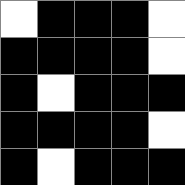[["white", "black", "black", "black", "white"], ["black", "black", "black", "black", "white"], ["black", "white", "black", "black", "black"], ["black", "black", "black", "black", "white"], ["black", "white", "black", "black", "black"]]